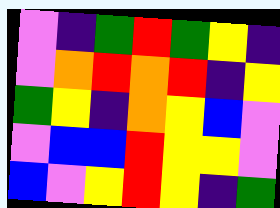[["violet", "indigo", "green", "red", "green", "yellow", "indigo"], ["violet", "orange", "red", "orange", "red", "indigo", "yellow"], ["green", "yellow", "indigo", "orange", "yellow", "blue", "violet"], ["violet", "blue", "blue", "red", "yellow", "yellow", "violet"], ["blue", "violet", "yellow", "red", "yellow", "indigo", "green"]]